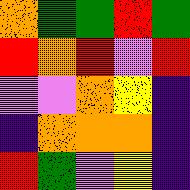[["orange", "green", "green", "red", "green"], ["red", "orange", "red", "violet", "red"], ["violet", "violet", "orange", "yellow", "indigo"], ["indigo", "orange", "orange", "orange", "indigo"], ["red", "green", "violet", "yellow", "indigo"]]